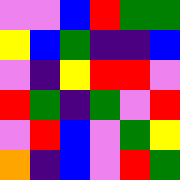[["violet", "violet", "blue", "red", "green", "green"], ["yellow", "blue", "green", "indigo", "indigo", "blue"], ["violet", "indigo", "yellow", "red", "red", "violet"], ["red", "green", "indigo", "green", "violet", "red"], ["violet", "red", "blue", "violet", "green", "yellow"], ["orange", "indigo", "blue", "violet", "red", "green"]]